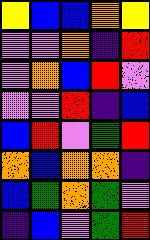[["yellow", "blue", "blue", "orange", "yellow"], ["violet", "violet", "orange", "indigo", "red"], ["violet", "orange", "blue", "red", "violet"], ["violet", "violet", "red", "indigo", "blue"], ["blue", "red", "violet", "green", "red"], ["orange", "blue", "orange", "orange", "indigo"], ["blue", "green", "orange", "green", "violet"], ["indigo", "blue", "violet", "green", "red"]]